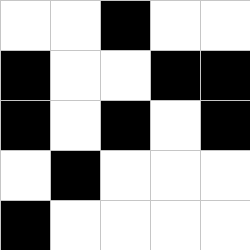[["white", "white", "black", "white", "white"], ["black", "white", "white", "black", "black"], ["black", "white", "black", "white", "black"], ["white", "black", "white", "white", "white"], ["black", "white", "white", "white", "white"]]